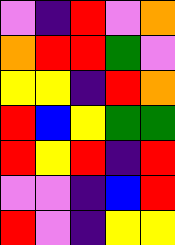[["violet", "indigo", "red", "violet", "orange"], ["orange", "red", "red", "green", "violet"], ["yellow", "yellow", "indigo", "red", "orange"], ["red", "blue", "yellow", "green", "green"], ["red", "yellow", "red", "indigo", "red"], ["violet", "violet", "indigo", "blue", "red"], ["red", "violet", "indigo", "yellow", "yellow"]]